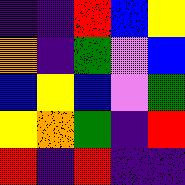[["indigo", "indigo", "red", "blue", "yellow"], ["orange", "indigo", "green", "violet", "blue"], ["blue", "yellow", "blue", "violet", "green"], ["yellow", "orange", "green", "indigo", "red"], ["red", "indigo", "red", "indigo", "indigo"]]